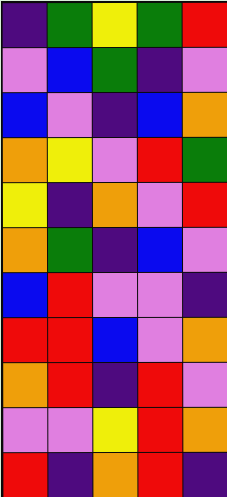[["indigo", "green", "yellow", "green", "red"], ["violet", "blue", "green", "indigo", "violet"], ["blue", "violet", "indigo", "blue", "orange"], ["orange", "yellow", "violet", "red", "green"], ["yellow", "indigo", "orange", "violet", "red"], ["orange", "green", "indigo", "blue", "violet"], ["blue", "red", "violet", "violet", "indigo"], ["red", "red", "blue", "violet", "orange"], ["orange", "red", "indigo", "red", "violet"], ["violet", "violet", "yellow", "red", "orange"], ["red", "indigo", "orange", "red", "indigo"]]